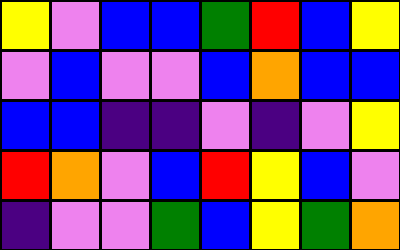[["yellow", "violet", "blue", "blue", "green", "red", "blue", "yellow"], ["violet", "blue", "violet", "violet", "blue", "orange", "blue", "blue"], ["blue", "blue", "indigo", "indigo", "violet", "indigo", "violet", "yellow"], ["red", "orange", "violet", "blue", "red", "yellow", "blue", "violet"], ["indigo", "violet", "violet", "green", "blue", "yellow", "green", "orange"]]